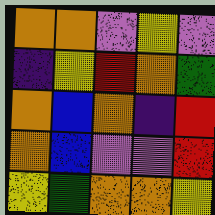[["orange", "orange", "violet", "yellow", "violet"], ["indigo", "yellow", "red", "orange", "green"], ["orange", "blue", "orange", "indigo", "red"], ["orange", "blue", "violet", "violet", "red"], ["yellow", "green", "orange", "orange", "yellow"]]